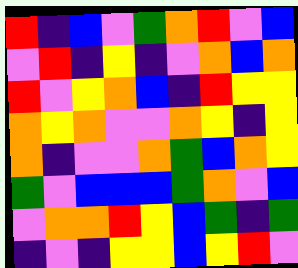[["red", "indigo", "blue", "violet", "green", "orange", "red", "violet", "blue"], ["violet", "red", "indigo", "yellow", "indigo", "violet", "orange", "blue", "orange"], ["red", "violet", "yellow", "orange", "blue", "indigo", "red", "yellow", "yellow"], ["orange", "yellow", "orange", "violet", "violet", "orange", "yellow", "indigo", "yellow"], ["orange", "indigo", "violet", "violet", "orange", "green", "blue", "orange", "yellow"], ["green", "violet", "blue", "blue", "blue", "green", "orange", "violet", "blue"], ["violet", "orange", "orange", "red", "yellow", "blue", "green", "indigo", "green"], ["indigo", "violet", "indigo", "yellow", "yellow", "blue", "yellow", "red", "violet"]]